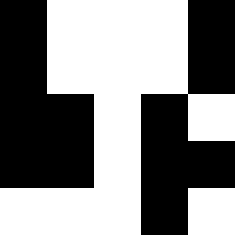[["black", "white", "white", "white", "black"], ["black", "white", "white", "white", "black"], ["black", "black", "white", "black", "white"], ["black", "black", "white", "black", "black"], ["white", "white", "white", "black", "white"]]